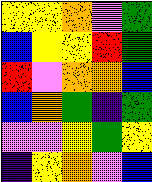[["yellow", "yellow", "orange", "violet", "green"], ["blue", "yellow", "yellow", "red", "green"], ["red", "violet", "orange", "orange", "blue"], ["blue", "orange", "green", "indigo", "green"], ["violet", "violet", "yellow", "green", "yellow"], ["indigo", "yellow", "orange", "violet", "blue"]]